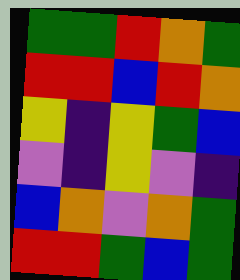[["green", "green", "red", "orange", "green"], ["red", "red", "blue", "red", "orange"], ["yellow", "indigo", "yellow", "green", "blue"], ["violet", "indigo", "yellow", "violet", "indigo"], ["blue", "orange", "violet", "orange", "green"], ["red", "red", "green", "blue", "green"]]